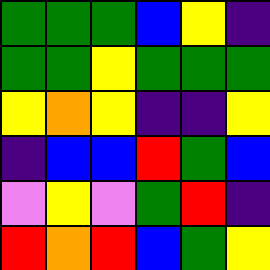[["green", "green", "green", "blue", "yellow", "indigo"], ["green", "green", "yellow", "green", "green", "green"], ["yellow", "orange", "yellow", "indigo", "indigo", "yellow"], ["indigo", "blue", "blue", "red", "green", "blue"], ["violet", "yellow", "violet", "green", "red", "indigo"], ["red", "orange", "red", "blue", "green", "yellow"]]